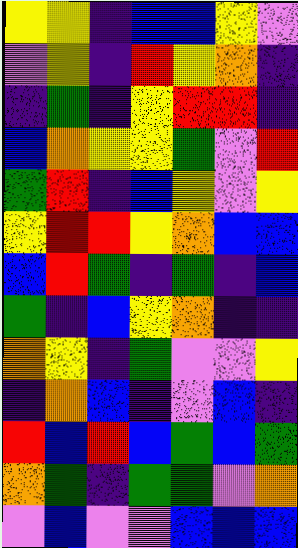[["yellow", "yellow", "indigo", "blue", "blue", "yellow", "violet"], ["violet", "yellow", "indigo", "red", "yellow", "orange", "indigo"], ["indigo", "green", "indigo", "yellow", "red", "red", "indigo"], ["blue", "orange", "yellow", "yellow", "green", "violet", "red"], ["green", "red", "indigo", "blue", "yellow", "violet", "yellow"], ["yellow", "red", "red", "yellow", "orange", "blue", "blue"], ["blue", "red", "green", "indigo", "green", "indigo", "blue"], ["green", "indigo", "blue", "yellow", "orange", "indigo", "indigo"], ["orange", "yellow", "indigo", "green", "violet", "violet", "yellow"], ["indigo", "orange", "blue", "indigo", "violet", "blue", "indigo"], ["red", "blue", "red", "blue", "green", "blue", "green"], ["orange", "green", "indigo", "green", "green", "violet", "orange"], ["violet", "blue", "violet", "violet", "blue", "blue", "blue"]]